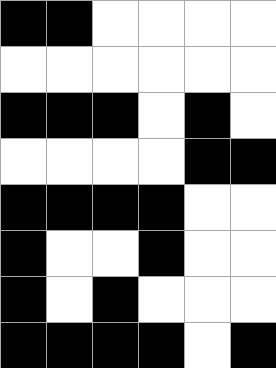[["black", "black", "white", "white", "white", "white"], ["white", "white", "white", "white", "white", "white"], ["black", "black", "black", "white", "black", "white"], ["white", "white", "white", "white", "black", "black"], ["black", "black", "black", "black", "white", "white"], ["black", "white", "white", "black", "white", "white"], ["black", "white", "black", "white", "white", "white"], ["black", "black", "black", "black", "white", "black"]]